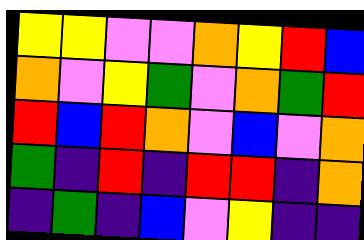[["yellow", "yellow", "violet", "violet", "orange", "yellow", "red", "blue"], ["orange", "violet", "yellow", "green", "violet", "orange", "green", "red"], ["red", "blue", "red", "orange", "violet", "blue", "violet", "orange"], ["green", "indigo", "red", "indigo", "red", "red", "indigo", "orange"], ["indigo", "green", "indigo", "blue", "violet", "yellow", "indigo", "indigo"]]